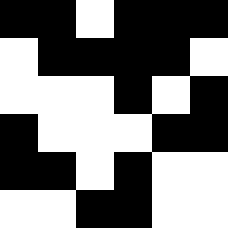[["black", "black", "white", "black", "black", "black"], ["white", "black", "black", "black", "black", "white"], ["white", "white", "white", "black", "white", "black"], ["black", "white", "white", "white", "black", "black"], ["black", "black", "white", "black", "white", "white"], ["white", "white", "black", "black", "white", "white"]]